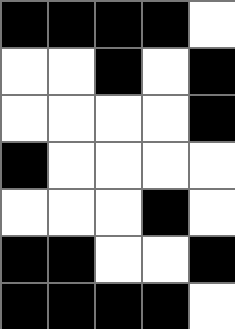[["black", "black", "black", "black", "white"], ["white", "white", "black", "white", "black"], ["white", "white", "white", "white", "black"], ["black", "white", "white", "white", "white"], ["white", "white", "white", "black", "white"], ["black", "black", "white", "white", "black"], ["black", "black", "black", "black", "white"]]